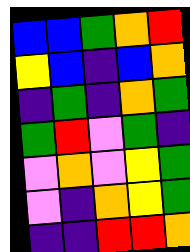[["blue", "blue", "green", "orange", "red"], ["yellow", "blue", "indigo", "blue", "orange"], ["indigo", "green", "indigo", "orange", "green"], ["green", "red", "violet", "green", "indigo"], ["violet", "orange", "violet", "yellow", "green"], ["violet", "indigo", "orange", "yellow", "green"], ["indigo", "indigo", "red", "red", "orange"]]